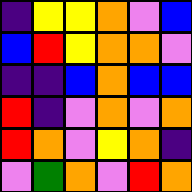[["indigo", "yellow", "yellow", "orange", "violet", "blue"], ["blue", "red", "yellow", "orange", "orange", "violet"], ["indigo", "indigo", "blue", "orange", "blue", "blue"], ["red", "indigo", "violet", "orange", "violet", "orange"], ["red", "orange", "violet", "yellow", "orange", "indigo"], ["violet", "green", "orange", "violet", "red", "orange"]]